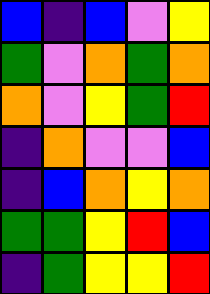[["blue", "indigo", "blue", "violet", "yellow"], ["green", "violet", "orange", "green", "orange"], ["orange", "violet", "yellow", "green", "red"], ["indigo", "orange", "violet", "violet", "blue"], ["indigo", "blue", "orange", "yellow", "orange"], ["green", "green", "yellow", "red", "blue"], ["indigo", "green", "yellow", "yellow", "red"]]